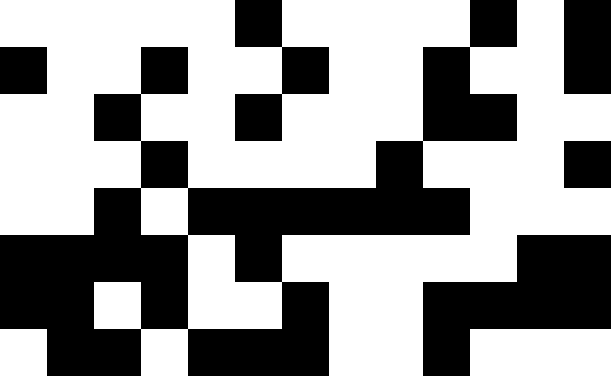[["white", "white", "white", "white", "white", "black", "white", "white", "white", "white", "black", "white", "black"], ["black", "white", "white", "black", "white", "white", "black", "white", "white", "black", "white", "white", "black"], ["white", "white", "black", "white", "white", "black", "white", "white", "white", "black", "black", "white", "white"], ["white", "white", "white", "black", "white", "white", "white", "white", "black", "white", "white", "white", "black"], ["white", "white", "black", "white", "black", "black", "black", "black", "black", "black", "white", "white", "white"], ["black", "black", "black", "black", "white", "black", "white", "white", "white", "white", "white", "black", "black"], ["black", "black", "white", "black", "white", "white", "black", "white", "white", "black", "black", "black", "black"], ["white", "black", "black", "white", "black", "black", "black", "white", "white", "black", "white", "white", "white"]]